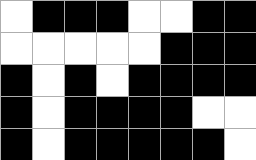[["white", "black", "black", "black", "white", "white", "black", "black"], ["white", "white", "white", "white", "white", "black", "black", "black"], ["black", "white", "black", "white", "black", "black", "black", "black"], ["black", "white", "black", "black", "black", "black", "white", "white"], ["black", "white", "black", "black", "black", "black", "black", "white"]]